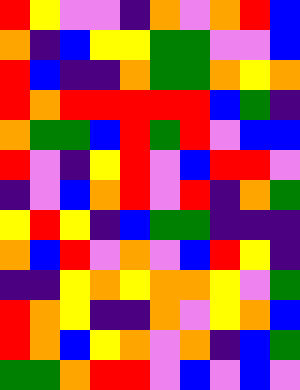[["red", "yellow", "violet", "violet", "indigo", "orange", "violet", "orange", "red", "blue"], ["orange", "indigo", "blue", "yellow", "yellow", "green", "green", "violet", "violet", "blue"], ["red", "blue", "indigo", "indigo", "orange", "green", "green", "orange", "yellow", "orange"], ["red", "orange", "red", "red", "red", "red", "red", "blue", "green", "indigo"], ["orange", "green", "green", "blue", "red", "green", "red", "violet", "blue", "blue"], ["red", "violet", "indigo", "yellow", "red", "violet", "blue", "red", "red", "violet"], ["indigo", "violet", "blue", "orange", "red", "violet", "red", "indigo", "orange", "green"], ["yellow", "red", "yellow", "indigo", "blue", "green", "green", "indigo", "indigo", "indigo"], ["orange", "blue", "red", "violet", "orange", "violet", "blue", "red", "yellow", "indigo"], ["indigo", "indigo", "yellow", "orange", "yellow", "orange", "orange", "yellow", "violet", "green"], ["red", "orange", "yellow", "indigo", "indigo", "orange", "violet", "yellow", "orange", "blue"], ["red", "orange", "blue", "yellow", "orange", "violet", "orange", "indigo", "blue", "green"], ["green", "green", "orange", "red", "red", "violet", "blue", "violet", "blue", "violet"]]